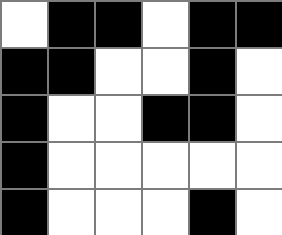[["white", "black", "black", "white", "black", "black"], ["black", "black", "white", "white", "black", "white"], ["black", "white", "white", "black", "black", "white"], ["black", "white", "white", "white", "white", "white"], ["black", "white", "white", "white", "black", "white"]]